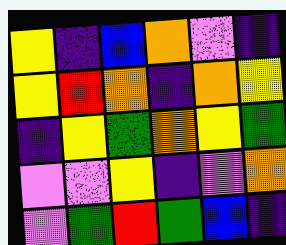[["yellow", "indigo", "blue", "orange", "violet", "indigo"], ["yellow", "red", "orange", "indigo", "orange", "yellow"], ["indigo", "yellow", "green", "orange", "yellow", "green"], ["violet", "violet", "yellow", "indigo", "violet", "orange"], ["violet", "green", "red", "green", "blue", "indigo"]]